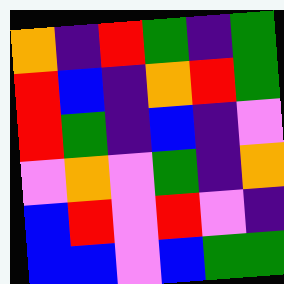[["orange", "indigo", "red", "green", "indigo", "green"], ["red", "blue", "indigo", "orange", "red", "green"], ["red", "green", "indigo", "blue", "indigo", "violet"], ["violet", "orange", "violet", "green", "indigo", "orange"], ["blue", "red", "violet", "red", "violet", "indigo"], ["blue", "blue", "violet", "blue", "green", "green"]]